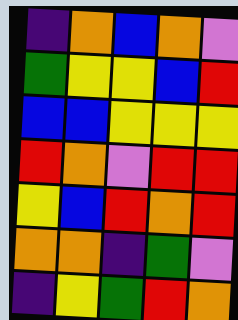[["indigo", "orange", "blue", "orange", "violet"], ["green", "yellow", "yellow", "blue", "red"], ["blue", "blue", "yellow", "yellow", "yellow"], ["red", "orange", "violet", "red", "red"], ["yellow", "blue", "red", "orange", "red"], ["orange", "orange", "indigo", "green", "violet"], ["indigo", "yellow", "green", "red", "orange"]]